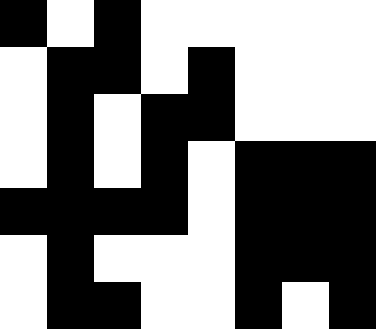[["black", "white", "black", "white", "white", "white", "white", "white"], ["white", "black", "black", "white", "black", "white", "white", "white"], ["white", "black", "white", "black", "black", "white", "white", "white"], ["white", "black", "white", "black", "white", "black", "black", "black"], ["black", "black", "black", "black", "white", "black", "black", "black"], ["white", "black", "white", "white", "white", "black", "black", "black"], ["white", "black", "black", "white", "white", "black", "white", "black"]]